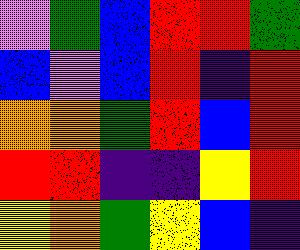[["violet", "green", "blue", "red", "red", "green"], ["blue", "violet", "blue", "red", "indigo", "red"], ["orange", "orange", "green", "red", "blue", "red"], ["red", "red", "indigo", "indigo", "yellow", "red"], ["yellow", "orange", "green", "yellow", "blue", "indigo"]]